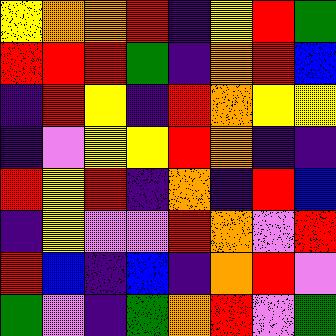[["yellow", "orange", "orange", "red", "indigo", "yellow", "red", "green"], ["red", "red", "red", "green", "indigo", "orange", "red", "blue"], ["indigo", "red", "yellow", "indigo", "red", "orange", "yellow", "yellow"], ["indigo", "violet", "yellow", "yellow", "red", "orange", "indigo", "indigo"], ["red", "yellow", "red", "indigo", "orange", "indigo", "red", "blue"], ["indigo", "yellow", "violet", "violet", "red", "orange", "violet", "red"], ["red", "blue", "indigo", "blue", "indigo", "orange", "red", "violet"], ["green", "violet", "indigo", "green", "orange", "red", "violet", "green"]]